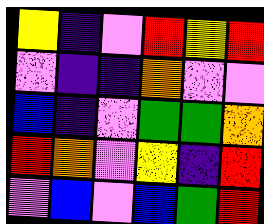[["yellow", "indigo", "violet", "red", "yellow", "red"], ["violet", "indigo", "indigo", "orange", "violet", "violet"], ["blue", "indigo", "violet", "green", "green", "orange"], ["red", "orange", "violet", "yellow", "indigo", "red"], ["violet", "blue", "violet", "blue", "green", "red"]]